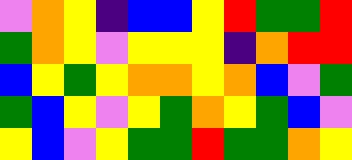[["violet", "orange", "yellow", "indigo", "blue", "blue", "yellow", "red", "green", "green", "red"], ["green", "orange", "yellow", "violet", "yellow", "yellow", "yellow", "indigo", "orange", "red", "red"], ["blue", "yellow", "green", "yellow", "orange", "orange", "yellow", "orange", "blue", "violet", "green"], ["green", "blue", "yellow", "violet", "yellow", "green", "orange", "yellow", "green", "blue", "violet"], ["yellow", "blue", "violet", "yellow", "green", "green", "red", "green", "green", "orange", "yellow"]]